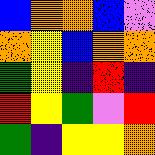[["blue", "orange", "orange", "blue", "violet"], ["orange", "yellow", "blue", "orange", "orange"], ["green", "yellow", "indigo", "red", "indigo"], ["red", "yellow", "green", "violet", "red"], ["green", "indigo", "yellow", "yellow", "orange"]]